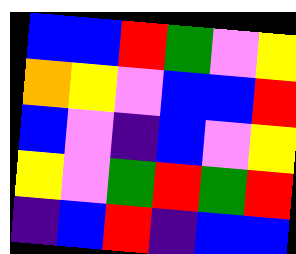[["blue", "blue", "red", "green", "violet", "yellow"], ["orange", "yellow", "violet", "blue", "blue", "red"], ["blue", "violet", "indigo", "blue", "violet", "yellow"], ["yellow", "violet", "green", "red", "green", "red"], ["indigo", "blue", "red", "indigo", "blue", "blue"]]